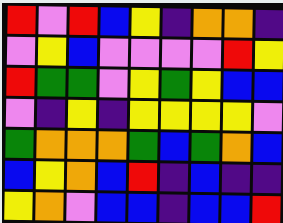[["red", "violet", "red", "blue", "yellow", "indigo", "orange", "orange", "indigo"], ["violet", "yellow", "blue", "violet", "violet", "violet", "violet", "red", "yellow"], ["red", "green", "green", "violet", "yellow", "green", "yellow", "blue", "blue"], ["violet", "indigo", "yellow", "indigo", "yellow", "yellow", "yellow", "yellow", "violet"], ["green", "orange", "orange", "orange", "green", "blue", "green", "orange", "blue"], ["blue", "yellow", "orange", "blue", "red", "indigo", "blue", "indigo", "indigo"], ["yellow", "orange", "violet", "blue", "blue", "indigo", "blue", "blue", "red"]]